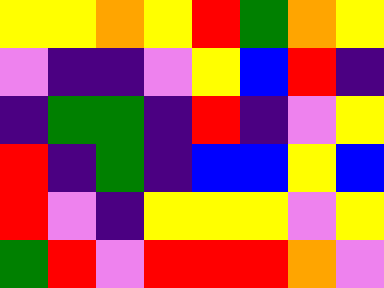[["yellow", "yellow", "orange", "yellow", "red", "green", "orange", "yellow"], ["violet", "indigo", "indigo", "violet", "yellow", "blue", "red", "indigo"], ["indigo", "green", "green", "indigo", "red", "indigo", "violet", "yellow"], ["red", "indigo", "green", "indigo", "blue", "blue", "yellow", "blue"], ["red", "violet", "indigo", "yellow", "yellow", "yellow", "violet", "yellow"], ["green", "red", "violet", "red", "red", "red", "orange", "violet"]]